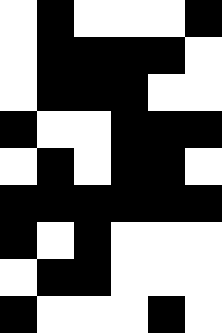[["white", "black", "white", "white", "white", "black"], ["white", "black", "black", "black", "black", "white"], ["white", "black", "black", "black", "white", "white"], ["black", "white", "white", "black", "black", "black"], ["white", "black", "white", "black", "black", "white"], ["black", "black", "black", "black", "black", "black"], ["black", "white", "black", "white", "white", "white"], ["white", "black", "black", "white", "white", "white"], ["black", "white", "white", "white", "black", "white"]]